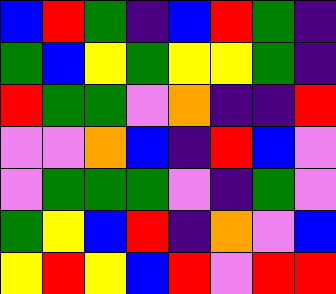[["blue", "red", "green", "indigo", "blue", "red", "green", "indigo"], ["green", "blue", "yellow", "green", "yellow", "yellow", "green", "indigo"], ["red", "green", "green", "violet", "orange", "indigo", "indigo", "red"], ["violet", "violet", "orange", "blue", "indigo", "red", "blue", "violet"], ["violet", "green", "green", "green", "violet", "indigo", "green", "violet"], ["green", "yellow", "blue", "red", "indigo", "orange", "violet", "blue"], ["yellow", "red", "yellow", "blue", "red", "violet", "red", "red"]]